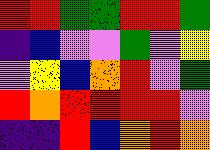[["red", "red", "green", "green", "red", "red", "green"], ["indigo", "blue", "violet", "violet", "green", "violet", "yellow"], ["violet", "yellow", "blue", "orange", "red", "violet", "green"], ["red", "orange", "red", "red", "red", "red", "violet"], ["indigo", "indigo", "red", "blue", "orange", "red", "orange"]]